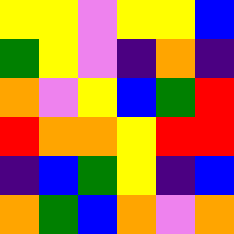[["yellow", "yellow", "violet", "yellow", "yellow", "blue"], ["green", "yellow", "violet", "indigo", "orange", "indigo"], ["orange", "violet", "yellow", "blue", "green", "red"], ["red", "orange", "orange", "yellow", "red", "red"], ["indigo", "blue", "green", "yellow", "indigo", "blue"], ["orange", "green", "blue", "orange", "violet", "orange"]]